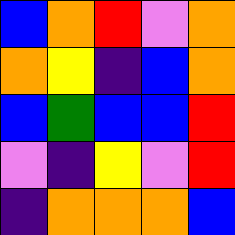[["blue", "orange", "red", "violet", "orange"], ["orange", "yellow", "indigo", "blue", "orange"], ["blue", "green", "blue", "blue", "red"], ["violet", "indigo", "yellow", "violet", "red"], ["indigo", "orange", "orange", "orange", "blue"]]